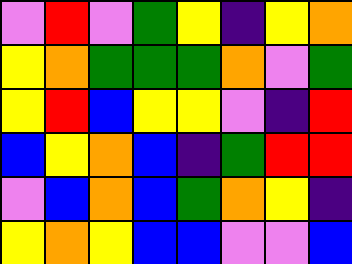[["violet", "red", "violet", "green", "yellow", "indigo", "yellow", "orange"], ["yellow", "orange", "green", "green", "green", "orange", "violet", "green"], ["yellow", "red", "blue", "yellow", "yellow", "violet", "indigo", "red"], ["blue", "yellow", "orange", "blue", "indigo", "green", "red", "red"], ["violet", "blue", "orange", "blue", "green", "orange", "yellow", "indigo"], ["yellow", "orange", "yellow", "blue", "blue", "violet", "violet", "blue"]]